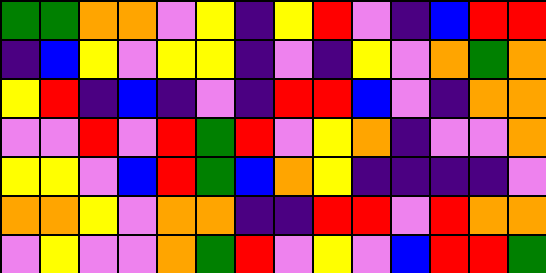[["green", "green", "orange", "orange", "violet", "yellow", "indigo", "yellow", "red", "violet", "indigo", "blue", "red", "red"], ["indigo", "blue", "yellow", "violet", "yellow", "yellow", "indigo", "violet", "indigo", "yellow", "violet", "orange", "green", "orange"], ["yellow", "red", "indigo", "blue", "indigo", "violet", "indigo", "red", "red", "blue", "violet", "indigo", "orange", "orange"], ["violet", "violet", "red", "violet", "red", "green", "red", "violet", "yellow", "orange", "indigo", "violet", "violet", "orange"], ["yellow", "yellow", "violet", "blue", "red", "green", "blue", "orange", "yellow", "indigo", "indigo", "indigo", "indigo", "violet"], ["orange", "orange", "yellow", "violet", "orange", "orange", "indigo", "indigo", "red", "red", "violet", "red", "orange", "orange"], ["violet", "yellow", "violet", "violet", "orange", "green", "red", "violet", "yellow", "violet", "blue", "red", "red", "green"]]